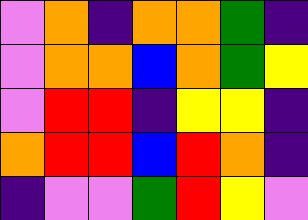[["violet", "orange", "indigo", "orange", "orange", "green", "indigo"], ["violet", "orange", "orange", "blue", "orange", "green", "yellow"], ["violet", "red", "red", "indigo", "yellow", "yellow", "indigo"], ["orange", "red", "red", "blue", "red", "orange", "indigo"], ["indigo", "violet", "violet", "green", "red", "yellow", "violet"]]